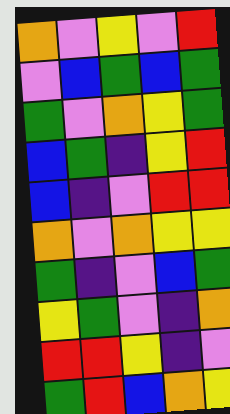[["orange", "violet", "yellow", "violet", "red"], ["violet", "blue", "green", "blue", "green"], ["green", "violet", "orange", "yellow", "green"], ["blue", "green", "indigo", "yellow", "red"], ["blue", "indigo", "violet", "red", "red"], ["orange", "violet", "orange", "yellow", "yellow"], ["green", "indigo", "violet", "blue", "green"], ["yellow", "green", "violet", "indigo", "orange"], ["red", "red", "yellow", "indigo", "violet"], ["green", "red", "blue", "orange", "yellow"]]